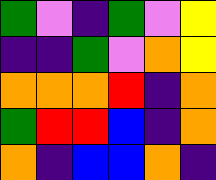[["green", "violet", "indigo", "green", "violet", "yellow"], ["indigo", "indigo", "green", "violet", "orange", "yellow"], ["orange", "orange", "orange", "red", "indigo", "orange"], ["green", "red", "red", "blue", "indigo", "orange"], ["orange", "indigo", "blue", "blue", "orange", "indigo"]]